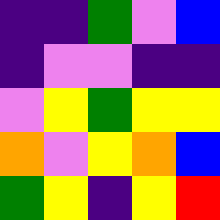[["indigo", "indigo", "green", "violet", "blue"], ["indigo", "violet", "violet", "indigo", "indigo"], ["violet", "yellow", "green", "yellow", "yellow"], ["orange", "violet", "yellow", "orange", "blue"], ["green", "yellow", "indigo", "yellow", "red"]]